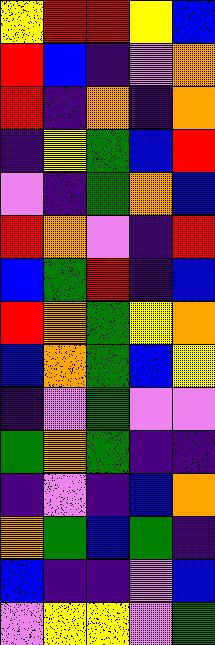[["yellow", "red", "red", "yellow", "blue"], ["red", "blue", "indigo", "violet", "orange"], ["red", "indigo", "orange", "indigo", "orange"], ["indigo", "yellow", "green", "blue", "red"], ["violet", "indigo", "green", "orange", "blue"], ["red", "orange", "violet", "indigo", "red"], ["blue", "green", "red", "indigo", "blue"], ["red", "orange", "green", "yellow", "orange"], ["blue", "orange", "green", "blue", "yellow"], ["indigo", "violet", "green", "violet", "violet"], ["green", "orange", "green", "indigo", "indigo"], ["indigo", "violet", "indigo", "blue", "orange"], ["orange", "green", "blue", "green", "indigo"], ["blue", "indigo", "indigo", "violet", "blue"], ["violet", "yellow", "yellow", "violet", "green"]]